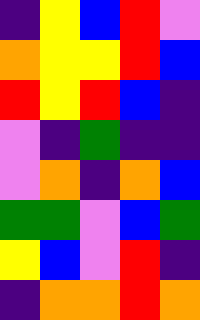[["indigo", "yellow", "blue", "red", "violet"], ["orange", "yellow", "yellow", "red", "blue"], ["red", "yellow", "red", "blue", "indigo"], ["violet", "indigo", "green", "indigo", "indigo"], ["violet", "orange", "indigo", "orange", "blue"], ["green", "green", "violet", "blue", "green"], ["yellow", "blue", "violet", "red", "indigo"], ["indigo", "orange", "orange", "red", "orange"]]